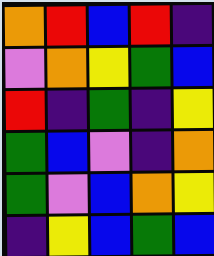[["orange", "red", "blue", "red", "indigo"], ["violet", "orange", "yellow", "green", "blue"], ["red", "indigo", "green", "indigo", "yellow"], ["green", "blue", "violet", "indigo", "orange"], ["green", "violet", "blue", "orange", "yellow"], ["indigo", "yellow", "blue", "green", "blue"]]